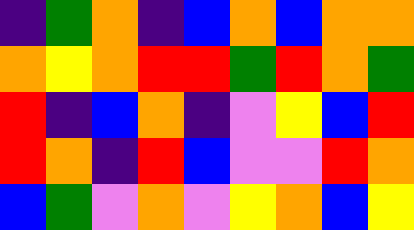[["indigo", "green", "orange", "indigo", "blue", "orange", "blue", "orange", "orange"], ["orange", "yellow", "orange", "red", "red", "green", "red", "orange", "green"], ["red", "indigo", "blue", "orange", "indigo", "violet", "yellow", "blue", "red"], ["red", "orange", "indigo", "red", "blue", "violet", "violet", "red", "orange"], ["blue", "green", "violet", "orange", "violet", "yellow", "orange", "blue", "yellow"]]